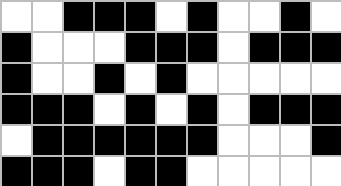[["white", "white", "black", "black", "black", "white", "black", "white", "white", "black", "white"], ["black", "white", "white", "white", "black", "black", "black", "white", "black", "black", "black"], ["black", "white", "white", "black", "white", "black", "white", "white", "white", "white", "white"], ["black", "black", "black", "white", "black", "white", "black", "white", "black", "black", "black"], ["white", "black", "black", "black", "black", "black", "black", "white", "white", "white", "black"], ["black", "black", "black", "white", "black", "black", "white", "white", "white", "white", "white"]]